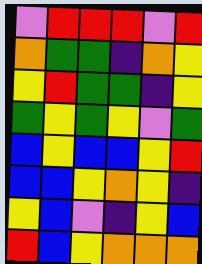[["violet", "red", "red", "red", "violet", "red"], ["orange", "green", "green", "indigo", "orange", "yellow"], ["yellow", "red", "green", "green", "indigo", "yellow"], ["green", "yellow", "green", "yellow", "violet", "green"], ["blue", "yellow", "blue", "blue", "yellow", "red"], ["blue", "blue", "yellow", "orange", "yellow", "indigo"], ["yellow", "blue", "violet", "indigo", "yellow", "blue"], ["red", "blue", "yellow", "orange", "orange", "orange"]]